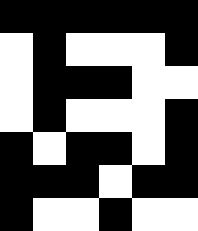[["black", "black", "black", "black", "black", "black"], ["white", "black", "white", "white", "white", "black"], ["white", "black", "black", "black", "white", "white"], ["white", "black", "white", "white", "white", "black"], ["black", "white", "black", "black", "white", "black"], ["black", "black", "black", "white", "black", "black"], ["black", "white", "white", "black", "white", "white"]]